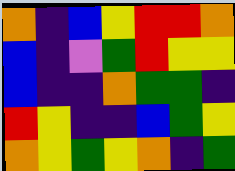[["orange", "indigo", "blue", "yellow", "red", "red", "orange"], ["blue", "indigo", "violet", "green", "red", "yellow", "yellow"], ["blue", "indigo", "indigo", "orange", "green", "green", "indigo"], ["red", "yellow", "indigo", "indigo", "blue", "green", "yellow"], ["orange", "yellow", "green", "yellow", "orange", "indigo", "green"]]